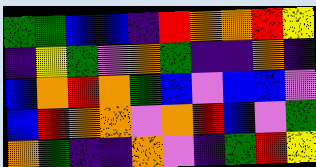[["green", "green", "blue", "blue", "indigo", "red", "orange", "orange", "red", "yellow"], ["indigo", "yellow", "green", "violet", "orange", "green", "indigo", "indigo", "orange", "indigo"], ["blue", "orange", "red", "orange", "green", "blue", "violet", "blue", "blue", "violet"], ["blue", "red", "orange", "orange", "violet", "orange", "red", "blue", "violet", "green"], ["orange", "green", "indigo", "indigo", "orange", "violet", "indigo", "green", "red", "yellow"]]